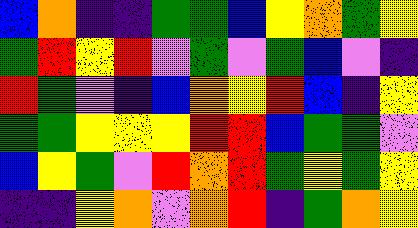[["blue", "orange", "indigo", "indigo", "green", "green", "blue", "yellow", "orange", "green", "yellow"], ["green", "red", "yellow", "red", "violet", "green", "violet", "green", "blue", "violet", "indigo"], ["red", "green", "violet", "indigo", "blue", "orange", "yellow", "red", "blue", "indigo", "yellow"], ["green", "green", "yellow", "yellow", "yellow", "red", "red", "blue", "green", "green", "violet"], ["blue", "yellow", "green", "violet", "red", "orange", "red", "green", "yellow", "green", "yellow"], ["indigo", "indigo", "yellow", "orange", "violet", "orange", "red", "indigo", "green", "orange", "yellow"]]